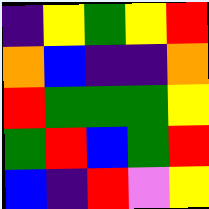[["indigo", "yellow", "green", "yellow", "red"], ["orange", "blue", "indigo", "indigo", "orange"], ["red", "green", "green", "green", "yellow"], ["green", "red", "blue", "green", "red"], ["blue", "indigo", "red", "violet", "yellow"]]